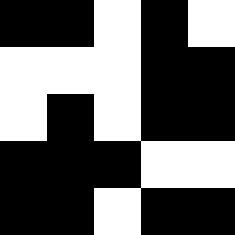[["black", "black", "white", "black", "white"], ["white", "white", "white", "black", "black"], ["white", "black", "white", "black", "black"], ["black", "black", "black", "white", "white"], ["black", "black", "white", "black", "black"]]